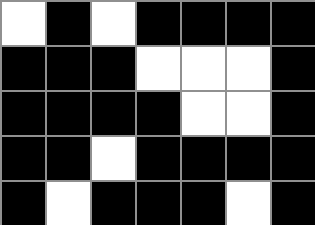[["white", "black", "white", "black", "black", "black", "black"], ["black", "black", "black", "white", "white", "white", "black"], ["black", "black", "black", "black", "white", "white", "black"], ["black", "black", "white", "black", "black", "black", "black"], ["black", "white", "black", "black", "black", "white", "black"]]